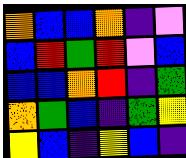[["orange", "blue", "blue", "orange", "indigo", "violet"], ["blue", "red", "green", "red", "violet", "blue"], ["blue", "blue", "orange", "red", "indigo", "green"], ["orange", "green", "blue", "indigo", "green", "yellow"], ["yellow", "blue", "indigo", "yellow", "blue", "indigo"]]